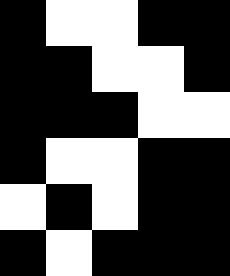[["black", "white", "white", "black", "black"], ["black", "black", "white", "white", "black"], ["black", "black", "black", "white", "white"], ["black", "white", "white", "black", "black"], ["white", "black", "white", "black", "black"], ["black", "white", "black", "black", "black"]]